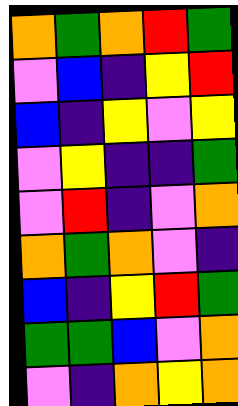[["orange", "green", "orange", "red", "green"], ["violet", "blue", "indigo", "yellow", "red"], ["blue", "indigo", "yellow", "violet", "yellow"], ["violet", "yellow", "indigo", "indigo", "green"], ["violet", "red", "indigo", "violet", "orange"], ["orange", "green", "orange", "violet", "indigo"], ["blue", "indigo", "yellow", "red", "green"], ["green", "green", "blue", "violet", "orange"], ["violet", "indigo", "orange", "yellow", "orange"]]